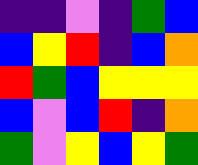[["indigo", "indigo", "violet", "indigo", "green", "blue"], ["blue", "yellow", "red", "indigo", "blue", "orange"], ["red", "green", "blue", "yellow", "yellow", "yellow"], ["blue", "violet", "blue", "red", "indigo", "orange"], ["green", "violet", "yellow", "blue", "yellow", "green"]]